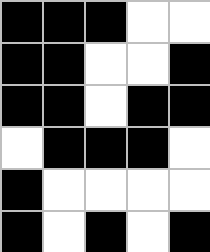[["black", "black", "black", "white", "white"], ["black", "black", "white", "white", "black"], ["black", "black", "white", "black", "black"], ["white", "black", "black", "black", "white"], ["black", "white", "white", "white", "white"], ["black", "white", "black", "white", "black"]]